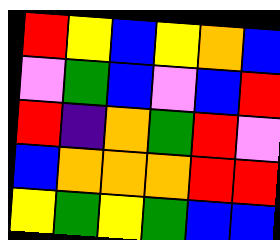[["red", "yellow", "blue", "yellow", "orange", "blue"], ["violet", "green", "blue", "violet", "blue", "red"], ["red", "indigo", "orange", "green", "red", "violet"], ["blue", "orange", "orange", "orange", "red", "red"], ["yellow", "green", "yellow", "green", "blue", "blue"]]